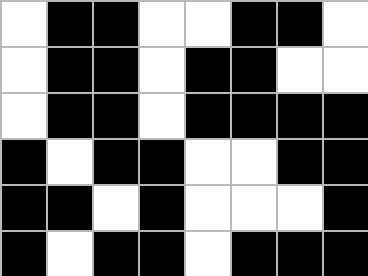[["white", "black", "black", "white", "white", "black", "black", "white"], ["white", "black", "black", "white", "black", "black", "white", "white"], ["white", "black", "black", "white", "black", "black", "black", "black"], ["black", "white", "black", "black", "white", "white", "black", "black"], ["black", "black", "white", "black", "white", "white", "white", "black"], ["black", "white", "black", "black", "white", "black", "black", "black"]]